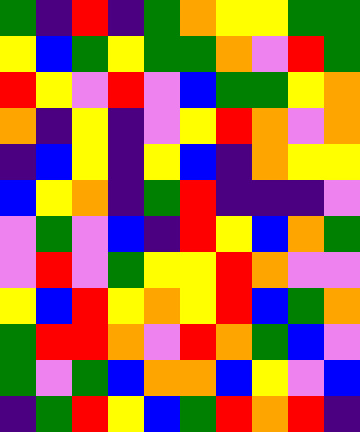[["green", "indigo", "red", "indigo", "green", "orange", "yellow", "yellow", "green", "green"], ["yellow", "blue", "green", "yellow", "green", "green", "orange", "violet", "red", "green"], ["red", "yellow", "violet", "red", "violet", "blue", "green", "green", "yellow", "orange"], ["orange", "indigo", "yellow", "indigo", "violet", "yellow", "red", "orange", "violet", "orange"], ["indigo", "blue", "yellow", "indigo", "yellow", "blue", "indigo", "orange", "yellow", "yellow"], ["blue", "yellow", "orange", "indigo", "green", "red", "indigo", "indigo", "indigo", "violet"], ["violet", "green", "violet", "blue", "indigo", "red", "yellow", "blue", "orange", "green"], ["violet", "red", "violet", "green", "yellow", "yellow", "red", "orange", "violet", "violet"], ["yellow", "blue", "red", "yellow", "orange", "yellow", "red", "blue", "green", "orange"], ["green", "red", "red", "orange", "violet", "red", "orange", "green", "blue", "violet"], ["green", "violet", "green", "blue", "orange", "orange", "blue", "yellow", "violet", "blue"], ["indigo", "green", "red", "yellow", "blue", "green", "red", "orange", "red", "indigo"]]